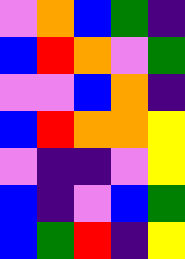[["violet", "orange", "blue", "green", "indigo"], ["blue", "red", "orange", "violet", "green"], ["violet", "violet", "blue", "orange", "indigo"], ["blue", "red", "orange", "orange", "yellow"], ["violet", "indigo", "indigo", "violet", "yellow"], ["blue", "indigo", "violet", "blue", "green"], ["blue", "green", "red", "indigo", "yellow"]]